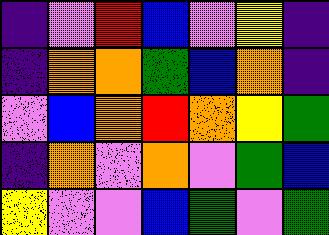[["indigo", "violet", "red", "blue", "violet", "yellow", "indigo"], ["indigo", "orange", "orange", "green", "blue", "orange", "indigo"], ["violet", "blue", "orange", "red", "orange", "yellow", "green"], ["indigo", "orange", "violet", "orange", "violet", "green", "blue"], ["yellow", "violet", "violet", "blue", "green", "violet", "green"]]